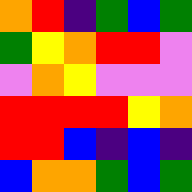[["orange", "red", "indigo", "green", "blue", "green"], ["green", "yellow", "orange", "red", "red", "violet"], ["violet", "orange", "yellow", "violet", "violet", "violet"], ["red", "red", "red", "red", "yellow", "orange"], ["red", "red", "blue", "indigo", "blue", "indigo"], ["blue", "orange", "orange", "green", "blue", "green"]]